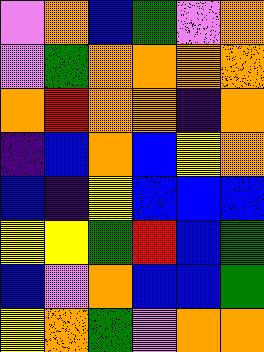[["violet", "orange", "blue", "green", "violet", "orange"], ["violet", "green", "orange", "orange", "orange", "orange"], ["orange", "red", "orange", "orange", "indigo", "orange"], ["indigo", "blue", "orange", "blue", "yellow", "orange"], ["blue", "indigo", "yellow", "blue", "blue", "blue"], ["yellow", "yellow", "green", "red", "blue", "green"], ["blue", "violet", "orange", "blue", "blue", "green"], ["yellow", "orange", "green", "violet", "orange", "orange"]]